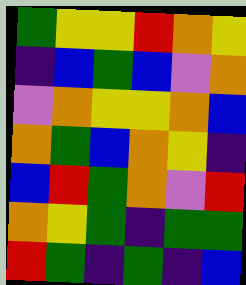[["green", "yellow", "yellow", "red", "orange", "yellow"], ["indigo", "blue", "green", "blue", "violet", "orange"], ["violet", "orange", "yellow", "yellow", "orange", "blue"], ["orange", "green", "blue", "orange", "yellow", "indigo"], ["blue", "red", "green", "orange", "violet", "red"], ["orange", "yellow", "green", "indigo", "green", "green"], ["red", "green", "indigo", "green", "indigo", "blue"]]